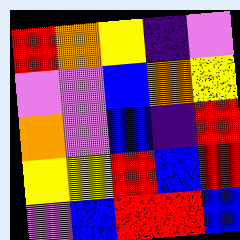[["red", "orange", "yellow", "indigo", "violet"], ["violet", "violet", "blue", "orange", "yellow"], ["orange", "violet", "blue", "indigo", "red"], ["yellow", "yellow", "red", "blue", "red"], ["violet", "blue", "red", "red", "blue"]]